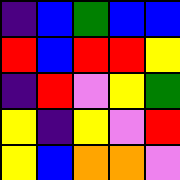[["indigo", "blue", "green", "blue", "blue"], ["red", "blue", "red", "red", "yellow"], ["indigo", "red", "violet", "yellow", "green"], ["yellow", "indigo", "yellow", "violet", "red"], ["yellow", "blue", "orange", "orange", "violet"]]